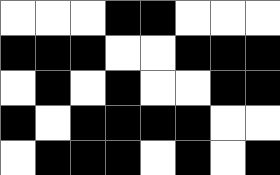[["white", "white", "white", "black", "black", "white", "white", "white"], ["black", "black", "black", "white", "white", "black", "black", "black"], ["white", "black", "white", "black", "white", "white", "black", "black"], ["black", "white", "black", "black", "black", "black", "white", "white"], ["white", "black", "black", "black", "white", "black", "white", "black"]]